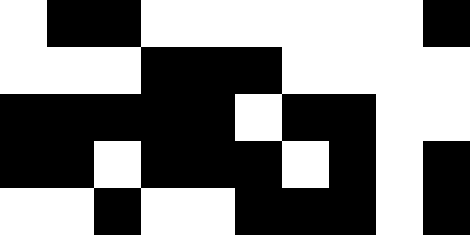[["white", "black", "black", "white", "white", "white", "white", "white", "white", "black"], ["white", "white", "white", "black", "black", "black", "white", "white", "white", "white"], ["black", "black", "black", "black", "black", "white", "black", "black", "white", "white"], ["black", "black", "white", "black", "black", "black", "white", "black", "white", "black"], ["white", "white", "black", "white", "white", "black", "black", "black", "white", "black"]]